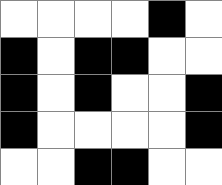[["white", "white", "white", "white", "black", "white"], ["black", "white", "black", "black", "white", "white"], ["black", "white", "black", "white", "white", "black"], ["black", "white", "white", "white", "white", "black"], ["white", "white", "black", "black", "white", "white"]]